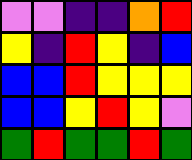[["violet", "violet", "indigo", "indigo", "orange", "red"], ["yellow", "indigo", "red", "yellow", "indigo", "blue"], ["blue", "blue", "red", "yellow", "yellow", "yellow"], ["blue", "blue", "yellow", "red", "yellow", "violet"], ["green", "red", "green", "green", "red", "green"]]